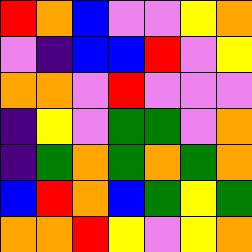[["red", "orange", "blue", "violet", "violet", "yellow", "orange"], ["violet", "indigo", "blue", "blue", "red", "violet", "yellow"], ["orange", "orange", "violet", "red", "violet", "violet", "violet"], ["indigo", "yellow", "violet", "green", "green", "violet", "orange"], ["indigo", "green", "orange", "green", "orange", "green", "orange"], ["blue", "red", "orange", "blue", "green", "yellow", "green"], ["orange", "orange", "red", "yellow", "violet", "yellow", "orange"]]